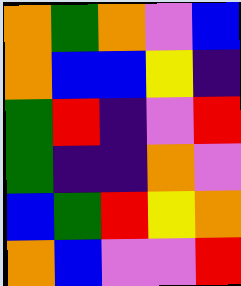[["orange", "green", "orange", "violet", "blue"], ["orange", "blue", "blue", "yellow", "indigo"], ["green", "red", "indigo", "violet", "red"], ["green", "indigo", "indigo", "orange", "violet"], ["blue", "green", "red", "yellow", "orange"], ["orange", "blue", "violet", "violet", "red"]]